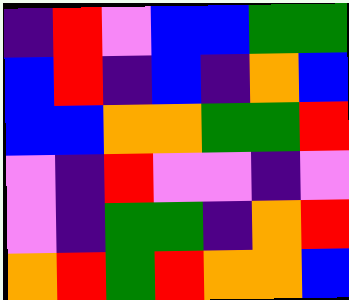[["indigo", "red", "violet", "blue", "blue", "green", "green"], ["blue", "red", "indigo", "blue", "indigo", "orange", "blue"], ["blue", "blue", "orange", "orange", "green", "green", "red"], ["violet", "indigo", "red", "violet", "violet", "indigo", "violet"], ["violet", "indigo", "green", "green", "indigo", "orange", "red"], ["orange", "red", "green", "red", "orange", "orange", "blue"]]